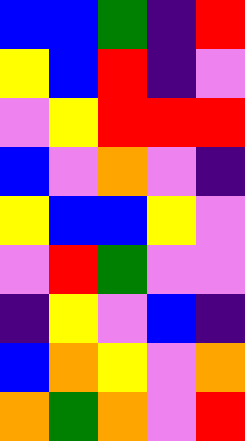[["blue", "blue", "green", "indigo", "red"], ["yellow", "blue", "red", "indigo", "violet"], ["violet", "yellow", "red", "red", "red"], ["blue", "violet", "orange", "violet", "indigo"], ["yellow", "blue", "blue", "yellow", "violet"], ["violet", "red", "green", "violet", "violet"], ["indigo", "yellow", "violet", "blue", "indigo"], ["blue", "orange", "yellow", "violet", "orange"], ["orange", "green", "orange", "violet", "red"]]